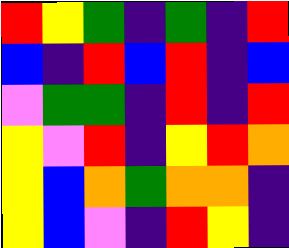[["red", "yellow", "green", "indigo", "green", "indigo", "red"], ["blue", "indigo", "red", "blue", "red", "indigo", "blue"], ["violet", "green", "green", "indigo", "red", "indigo", "red"], ["yellow", "violet", "red", "indigo", "yellow", "red", "orange"], ["yellow", "blue", "orange", "green", "orange", "orange", "indigo"], ["yellow", "blue", "violet", "indigo", "red", "yellow", "indigo"]]